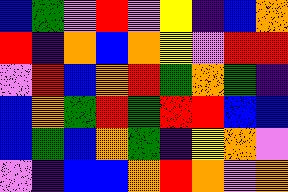[["blue", "green", "violet", "red", "violet", "yellow", "indigo", "blue", "orange"], ["red", "indigo", "orange", "blue", "orange", "yellow", "violet", "red", "red"], ["violet", "red", "blue", "orange", "red", "green", "orange", "green", "indigo"], ["blue", "orange", "green", "red", "green", "red", "red", "blue", "blue"], ["blue", "green", "blue", "orange", "green", "indigo", "yellow", "orange", "violet"], ["violet", "indigo", "blue", "blue", "orange", "red", "orange", "violet", "orange"]]